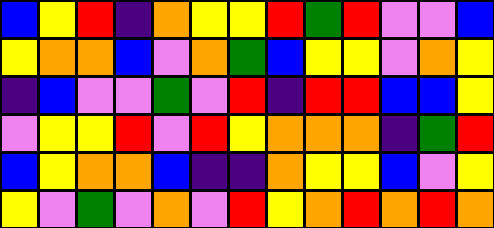[["blue", "yellow", "red", "indigo", "orange", "yellow", "yellow", "red", "green", "red", "violet", "violet", "blue"], ["yellow", "orange", "orange", "blue", "violet", "orange", "green", "blue", "yellow", "yellow", "violet", "orange", "yellow"], ["indigo", "blue", "violet", "violet", "green", "violet", "red", "indigo", "red", "red", "blue", "blue", "yellow"], ["violet", "yellow", "yellow", "red", "violet", "red", "yellow", "orange", "orange", "orange", "indigo", "green", "red"], ["blue", "yellow", "orange", "orange", "blue", "indigo", "indigo", "orange", "yellow", "yellow", "blue", "violet", "yellow"], ["yellow", "violet", "green", "violet", "orange", "violet", "red", "yellow", "orange", "red", "orange", "red", "orange"]]